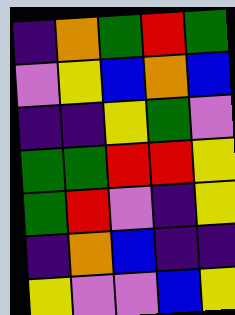[["indigo", "orange", "green", "red", "green"], ["violet", "yellow", "blue", "orange", "blue"], ["indigo", "indigo", "yellow", "green", "violet"], ["green", "green", "red", "red", "yellow"], ["green", "red", "violet", "indigo", "yellow"], ["indigo", "orange", "blue", "indigo", "indigo"], ["yellow", "violet", "violet", "blue", "yellow"]]